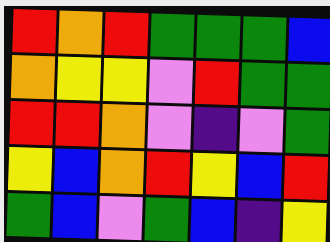[["red", "orange", "red", "green", "green", "green", "blue"], ["orange", "yellow", "yellow", "violet", "red", "green", "green"], ["red", "red", "orange", "violet", "indigo", "violet", "green"], ["yellow", "blue", "orange", "red", "yellow", "blue", "red"], ["green", "blue", "violet", "green", "blue", "indigo", "yellow"]]